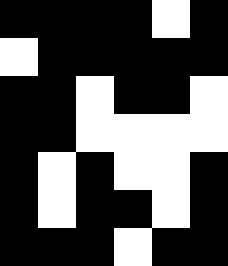[["black", "black", "black", "black", "white", "black"], ["white", "black", "black", "black", "black", "black"], ["black", "black", "white", "black", "black", "white"], ["black", "black", "white", "white", "white", "white"], ["black", "white", "black", "white", "white", "black"], ["black", "white", "black", "black", "white", "black"], ["black", "black", "black", "white", "black", "black"]]